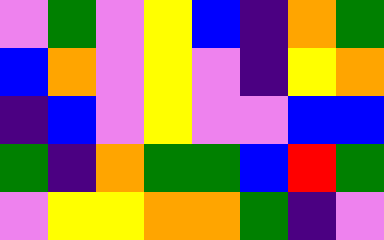[["violet", "green", "violet", "yellow", "blue", "indigo", "orange", "green"], ["blue", "orange", "violet", "yellow", "violet", "indigo", "yellow", "orange"], ["indigo", "blue", "violet", "yellow", "violet", "violet", "blue", "blue"], ["green", "indigo", "orange", "green", "green", "blue", "red", "green"], ["violet", "yellow", "yellow", "orange", "orange", "green", "indigo", "violet"]]